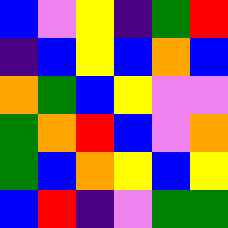[["blue", "violet", "yellow", "indigo", "green", "red"], ["indigo", "blue", "yellow", "blue", "orange", "blue"], ["orange", "green", "blue", "yellow", "violet", "violet"], ["green", "orange", "red", "blue", "violet", "orange"], ["green", "blue", "orange", "yellow", "blue", "yellow"], ["blue", "red", "indigo", "violet", "green", "green"]]